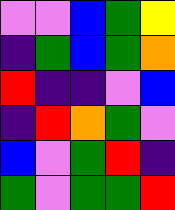[["violet", "violet", "blue", "green", "yellow"], ["indigo", "green", "blue", "green", "orange"], ["red", "indigo", "indigo", "violet", "blue"], ["indigo", "red", "orange", "green", "violet"], ["blue", "violet", "green", "red", "indigo"], ["green", "violet", "green", "green", "red"]]